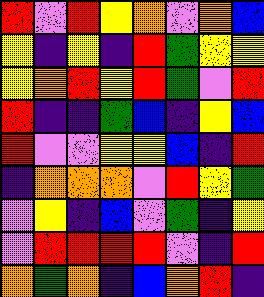[["red", "violet", "red", "yellow", "orange", "violet", "orange", "blue"], ["yellow", "indigo", "yellow", "indigo", "red", "green", "yellow", "yellow"], ["yellow", "orange", "red", "yellow", "red", "green", "violet", "red"], ["red", "indigo", "indigo", "green", "blue", "indigo", "yellow", "blue"], ["red", "violet", "violet", "yellow", "yellow", "blue", "indigo", "red"], ["indigo", "orange", "orange", "orange", "violet", "red", "yellow", "green"], ["violet", "yellow", "indigo", "blue", "violet", "green", "indigo", "yellow"], ["violet", "red", "red", "red", "red", "violet", "indigo", "red"], ["orange", "green", "orange", "indigo", "blue", "orange", "red", "indigo"]]